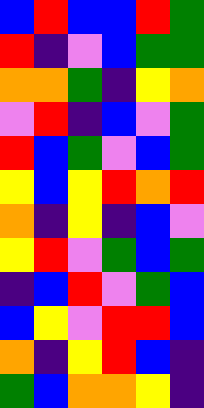[["blue", "red", "blue", "blue", "red", "green"], ["red", "indigo", "violet", "blue", "green", "green"], ["orange", "orange", "green", "indigo", "yellow", "orange"], ["violet", "red", "indigo", "blue", "violet", "green"], ["red", "blue", "green", "violet", "blue", "green"], ["yellow", "blue", "yellow", "red", "orange", "red"], ["orange", "indigo", "yellow", "indigo", "blue", "violet"], ["yellow", "red", "violet", "green", "blue", "green"], ["indigo", "blue", "red", "violet", "green", "blue"], ["blue", "yellow", "violet", "red", "red", "blue"], ["orange", "indigo", "yellow", "red", "blue", "indigo"], ["green", "blue", "orange", "orange", "yellow", "indigo"]]